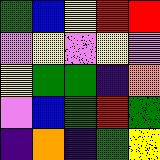[["green", "blue", "yellow", "red", "red"], ["violet", "yellow", "violet", "yellow", "violet"], ["yellow", "green", "green", "indigo", "orange"], ["violet", "blue", "green", "red", "green"], ["indigo", "orange", "indigo", "green", "yellow"]]